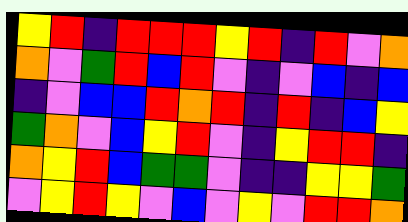[["yellow", "red", "indigo", "red", "red", "red", "yellow", "red", "indigo", "red", "violet", "orange"], ["orange", "violet", "green", "red", "blue", "red", "violet", "indigo", "violet", "blue", "indigo", "blue"], ["indigo", "violet", "blue", "blue", "red", "orange", "red", "indigo", "red", "indigo", "blue", "yellow"], ["green", "orange", "violet", "blue", "yellow", "red", "violet", "indigo", "yellow", "red", "red", "indigo"], ["orange", "yellow", "red", "blue", "green", "green", "violet", "indigo", "indigo", "yellow", "yellow", "green"], ["violet", "yellow", "red", "yellow", "violet", "blue", "violet", "yellow", "violet", "red", "red", "orange"]]